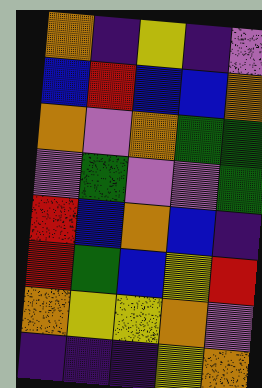[["orange", "indigo", "yellow", "indigo", "violet"], ["blue", "red", "blue", "blue", "orange"], ["orange", "violet", "orange", "green", "green"], ["violet", "green", "violet", "violet", "green"], ["red", "blue", "orange", "blue", "indigo"], ["red", "green", "blue", "yellow", "red"], ["orange", "yellow", "yellow", "orange", "violet"], ["indigo", "indigo", "indigo", "yellow", "orange"]]